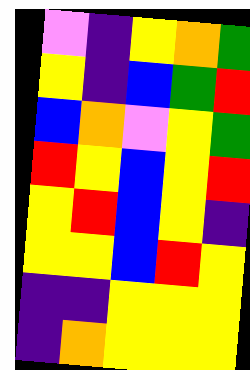[["violet", "indigo", "yellow", "orange", "green"], ["yellow", "indigo", "blue", "green", "red"], ["blue", "orange", "violet", "yellow", "green"], ["red", "yellow", "blue", "yellow", "red"], ["yellow", "red", "blue", "yellow", "indigo"], ["yellow", "yellow", "blue", "red", "yellow"], ["indigo", "indigo", "yellow", "yellow", "yellow"], ["indigo", "orange", "yellow", "yellow", "yellow"]]